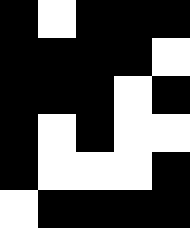[["black", "white", "black", "black", "black"], ["black", "black", "black", "black", "white"], ["black", "black", "black", "white", "black"], ["black", "white", "black", "white", "white"], ["black", "white", "white", "white", "black"], ["white", "black", "black", "black", "black"]]